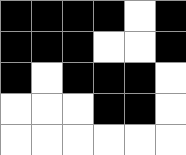[["black", "black", "black", "black", "white", "black"], ["black", "black", "black", "white", "white", "black"], ["black", "white", "black", "black", "black", "white"], ["white", "white", "white", "black", "black", "white"], ["white", "white", "white", "white", "white", "white"]]